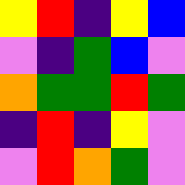[["yellow", "red", "indigo", "yellow", "blue"], ["violet", "indigo", "green", "blue", "violet"], ["orange", "green", "green", "red", "green"], ["indigo", "red", "indigo", "yellow", "violet"], ["violet", "red", "orange", "green", "violet"]]